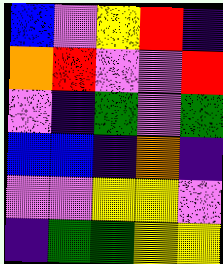[["blue", "violet", "yellow", "red", "indigo"], ["orange", "red", "violet", "violet", "red"], ["violet", "indigo", "green", "violet", "green"], ["blue", "blue", "indigo", "orange", "indigo"], ["violet", "violet", "yellow", "yellow", "violet"], ["indigo", "green", "green", "yellow", "yellow"]]